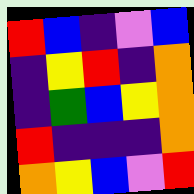[["red", "blue", "indigo", "violet", "blue"], ["indigo", "yellow", "red", "indigo", "orange"], ["indigo", "green", "blue", "yellow", "orange"], ["red", "indigo", "indigo", "indigo", "orange"], ["orange", "yellow", "blue", "violet", "red"]]